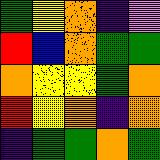[["green", "yellow", "orange", "indigo", "violet"], ["red", "blue", "orange", "green", "green"], ["orange", "yellow", "yellow", "green", "orange"], ["red", "yellow", "orange", "indigo", "orange"], ["indigo", "green", "green", "orange", "green"]]